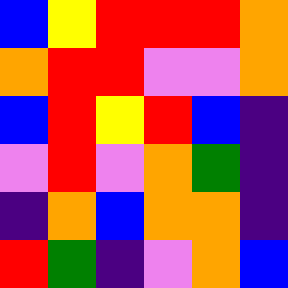[["blue", "yellow", "red", "red", "red", "orange"], ["orange", "red", "red", "violet", "violet", "orange"], ["blue", "red", "yellow", "red", "blue", "indigo"], ["violet", "red", "violet", "orange", "green", "indigo"], ["indigo", "orange", "blue", "orange", "orange", "indigo"], ["red", "green", "indigo", "violet", "orange", "blue"]]